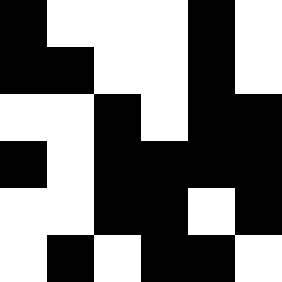[["black", "white", "white", "white", "black", "white"], ["black", "black", "white", "white", "black", "white"], ["white", "white", "black", "white", "black", "black"], ["black", "white", "black", "black", "black", "black"], ["white", "white", "black", "black", "white", "black"], ["white", "black", "white", "black", "black", "white"]]